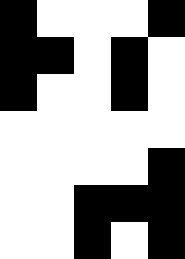[["black", "white", "white", "white", "black"], ["black", "black", "white", "black", "white"], ["black", "white", "white", "black", "white"], ["white", "white", "white", "white", "white"], ["white", "white", "white", "white", "black"], ["white", "white", "black", "black", "black"], ["white", "white", "black", "white", "black"]]